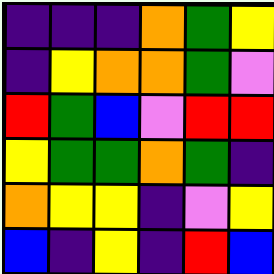[["indigo", "indigo", "indigo", "orange", "green", "yellow"], ["indigo", "yellow", "orange", "orange", "green", "violet"], ["red", "green", "blue", "violet", "red", "red"], ["yellow", "green", "green", "orange", "green", "indigo"], ["orange", "yellow", "yellow", "indigo", "violet", "yellow"], ["blue", "indigo", "yellow", "indigo", "red", "blue"]]